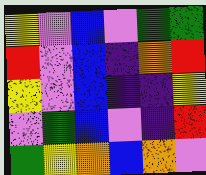[["yellow", "violet", "blue", "violet", "green", "green"], ["red", "violet", "blue", "indigo", "orange", "red"], ["yellow", "violet", "blue", "indigo", "indigo", "yellow"], ["violet", "green", "blue", "violet", "indigo", "red"], ["green", "yellow", "orange", "blue", "orange", "violet"]]